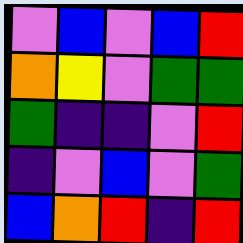[["violet", "blue", "violet", "blue", "red"], ["orange", "yellow", "violet", "green", "green"], ["green", "indigo", "indigo", "violet", "red"], ["indigo", "violet", "blue", "violet", "green"], ["blue", "orange", "red", "indigo", "red"]]